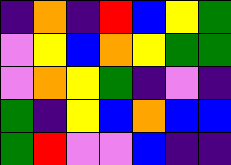[["indigo", "orange", "indigo", "red", "blue", "yellow", "green"], ["violet", "yellow", "blue", "orange", "yellow", "green", "green"], ["violet", "orange", "yellow", "green", "indigo", "violet", "indigo"], ["green", "indigo", "yellow", "blue", "orange", "blue", "blue"], ["green", "red", "violet", "violet", "blue", "indigo", "indigo"]]